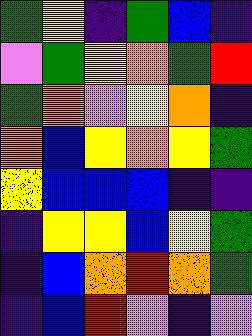[["green", "yellow", "indigo", "green", "blue", "indigo"], ["violet", "green", "yellow", "orange", "green", "red"], ["green", "orange", "violet", "yellow", "orange", "indigo"], ["orange", "blue", "yellow", "orange", "yellow", "green"], ["yellow", "blue", "blue", "blue", "indigo", "indigo"], ["indigo", "yellow", "yellow", "blue", "yellow", "green"], ["indigo", "blue", "orange", "red", "orange", "green"], ["indigo", "blue", "red", "violet", "indigo", "violet"]]